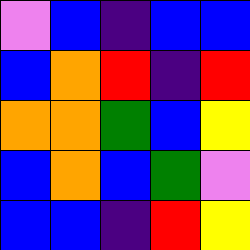[["violet", "blue", "indigo", "blue", "blue"], ["blue", "orange", "red", "indigo", "red"], ["orange", "orange", "green", "blue", "yellow"], ["blue", "orange", "blue", "green", "violet"], ["blue", "blue", "indigo", "red", "yellow"]]